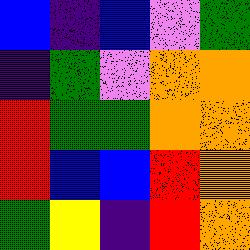[["blue", "indigo", "blue", "violet", "green"], ["indigo", "green", "violet", "orange", "orange"], ["red", "green", "green", "orange", "orange"], ["red", "blue", "blue", "red", "orange"], ["green", "yellow", "indigo", "red", "orange"]]